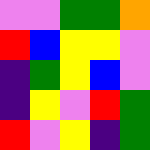[["violet", "violet", "green", "green", "orange"], ["red", "blue", "yellow", "yellow", "violet"], ["indigo", "green", "yellow", "blue", "violet"], ["indigo", "yellow", "violet", "red", "green"], ["red", "violet", "yellow", "indigo", "green"]]